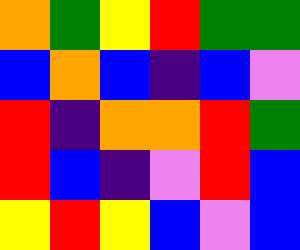[["orange", "green", "yellow", "red", "green", "green"], ["blue", "orange", "blue", "indigo", "blue", "violet"], ["red", "indigo", "orange", "orange", "red", "green"], ["red", "blue", "indigo", "violet", "red", "blue"], ["yellow", "red", "yellow", "blue", "violet", "blue"]]